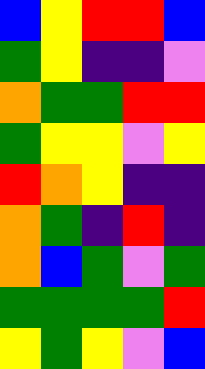[["blue", "yellow", "red", "red", "blue"], ["green", "yellow", "indigo", "indigo", "violet"], ["orange", "green", "green", "red", "red"], ["green", "yellow", "yellow", "violet", "yellow"], ["red", "orange", "yellow", "indigo", "indigo"], ["orange", "green", "indigo", "red", "indigo"], ["orange", "blue", "green", "violet", "green"], ["green", "green", "green", "green", "red"], ["yellow", "green", "yellow", "violet", "blue"]]